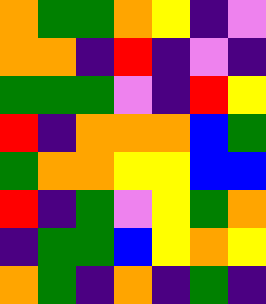[["orange", "green", "green", "orange", "yellow", "indigo", "violet"], ["orange", "orange", "indigo", "red", "indigo", "violet", "indigo"], ["green", "green", "green", "violet", "indigo", "red", "yellow"], ["red", "indigo", "orange", "orange", "orange", "blue", "green"], ["green", "orange", "orange", "yellow", "yellow", "blue", "blue"], ["red", "indigo", "green", "violet", "yellow", "green", "orange"], ["indigo", "green", "green", "blue", "yellow", "orange", "yellow"], ["orange", "green", "indigo", "orange", "indigo", "green", "indigo"]]